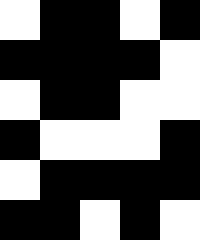[["white", "black", "black", "white", "black"], ["black", "black", "black", "black", "white"], ["white", "black", "black", "white", "white"], ["black", "white", "white", "white", "black"], ["white", "black", "black", "black", "black"], ["black", "black", "white", "black", "white"]]